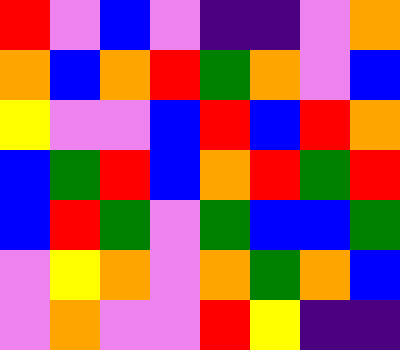[["red", "violet", "blue", "violet", "indigo", "indigo", "violet", "orange"], ["orange", "blue", "orange", "red", "green", "orange", "violet", "blue"], ["yellow", "violet", "violet", "blue", "red", "blue", "red", "orange"], ["blue", "green", "red", "blue", "orange", "red", "green", "red"], ["blue", "red", "green", "violet", "green", "blue", "blue", "green"], ["violet", "yellow", "orange", "violet", "orange", "green", "orange", "blue"], ["violet", "orange", "violet", "violet", "red", "yellow", "indigo", "indigo"]]